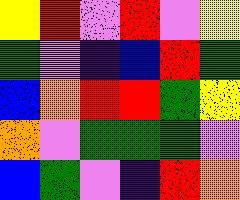[["yellow", "red", "violet", "red", "violet", "yellow"], ["green", "violet", "indigo", "blue", "red", "green"], ["blue", "orange", "red", "red", "green", "yellow"], ["orange", "violet", "green", "green", "green", "violet"], ["blue", "green", "violet", "indigo", "red", "orange"]]